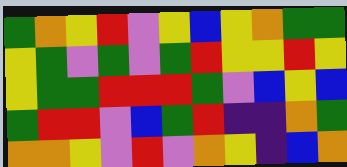[["green", "orange", "yellow", "red", "violet", "yellow", "blue", "yellow", "orange", "green", "green"], ["yellow", "green", "violet", "green", "violet", "green", "red", "yellow", "yellow", "red", "yellow"], ["yellow", "green", "green", "red", "red", "red", "green", "violet", "blue", "yellow", "blue"], ["green", "red", "red", "violet", "blue", "green", "red", "indigo", "indigo", "orange", "green"], ["orange", "orange", "yellow", "violet", "red", "violet", "orange", "yellow", "indigo", "blue", "orange"]]